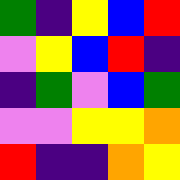[["green", "indigo", "yellow", "blue", "red"], ["violet", "yellow", "blue", "red", "indigo"], ["indigo", "green", "violet", "blue", "green"], ["violet", "violet", "yellow", "yellow", "orange"], ["red", "indigo", "indigo", "orange", "yellow"]]